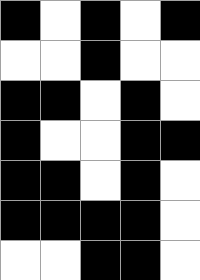[["black", "white", "black", "white", "black"], ["white", "white", "black", "white", "white"], ["black", "black", "white", "black", "white"], ["black", "white", "white", "black", "black"], ["black", "black", "white", "black", "white"], ["black", "black", "black", "black", "white"], ["white", "white", "black", "black", "white"]]